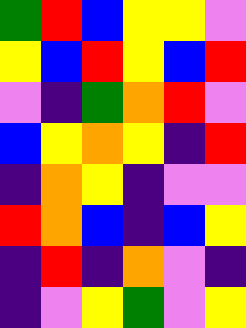[["green", "red", "blue", "yellow", "yellow", "violet"], ["yellow", "blue", "red", "yellow", "blue", "red"], ["violet", "indigo", "green", "orange", "red", "violet"], ["blue", "yellow", "orange", "yellow", "indigo", "red"], ["indigo", "orange", "yellow", "indigo", "violet", "violet"], ["red", "orange", "blue", "indigo", "blue", "yellow"], ["indigo", "red", "indigo", "orange", "violet", "indigo"], ["indigo", "violet", "yellow", "green", "violet", "yellow"]]